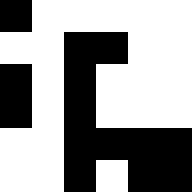[["black", "white", "white", "white", "white", "white"], ["white", "white", "black", "black", "white", "white"], ["black", "white", "black", "white", "white", "white"], ["black", "white", "black", "white", "white", "white"], ["white", "white", "black", "black", "black", "black"], ["white", "white", "black", "white", "black", "black"]]